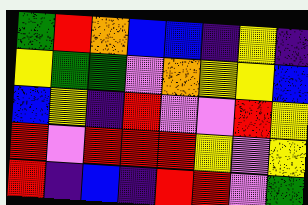[["green", "red", "orange", "blue", "blue", "indigo", "yellow", "indigo"], ["yellow", "green", "green", "violet", "orange", "yellow", "yellow", "blue"], ["blue", "yellow", "indigo", "red", "violet", "violet", "red", "yellow"], ["red", "violet", "red", "red", "red", "yellow", "violet", "yellow"], ["red", "indigo", "blue", "indigo", "red", "red", "violet", "green"]]